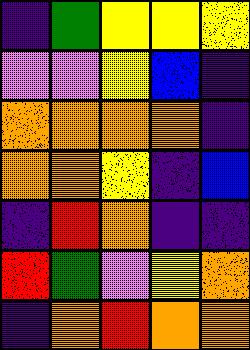[["indigo", "green", "yellow", "yellow", "yellow"], ["violet", "violet", "yellow", "blue", "indigo"], ["orange", "orange", "orange", "orange", "indigo"], ["orange", "orange", "yellow", "indigo", "blue"], ["indigo", "red", "orange", "indigo", "indigo"], ["red", "green", "violet", "yellow", "orange"], ["indigo", "orange", "red", "orange", "orange"]]